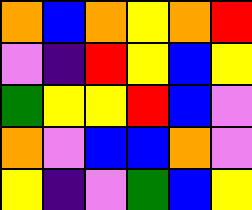[["orange", "blue", "orange", "yellow", "orange", "red"], ["violet", "indigo", "red", "yellow", "blue", "yellow"], ["green", "yellow", "yellow", "red", "blue", "violet"], ["orange", "violet", "blue", "blue", "orange", "violet"], ["yellow", "indigo", "violet", "green", "blue", "yellow"]]